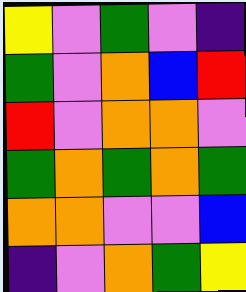[["yellow", "violet", "green", "violet", "indigo"], ["green", "violet", "orange", "blue", "red"], ["red", "violet", "orange", "orange", "violet"], ["green", "orange", "green", "orange", "green"], ["orange", "orange", "violet", "violet", "blue"], ["indigo", "violet", "orange", "green", "yellow"]]